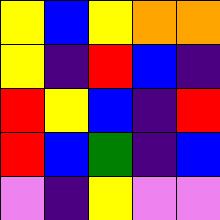[["yellow", "blue", "yellow", "orange", "orange"], ["yellow", "indigo", "red", "blue", "indigo"], ["red", "yellow", "blue", "indigo", "red"], ["red", "blue", "green", "indigo", "blue"], ["violet", "indigo", "yellow", "violet", "violet"]]